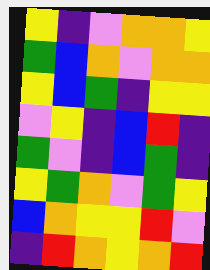[["yellow", "indigo", "violet", "orange", "orange", "yellow"], ["green", "blue", "orange", "violet", "orange", "orange"], ["yellow", "blue", "green", "indigo", "yellow", "yellow"], ["violet", "yellow", "indigo", "blue", "red", "indigo"], ["green", "violet", "indigo", "blue", "green", "indigo"], ["yellow", "green", "orange", "violet", "green", "yellow"], ["blue", "orange", "yellow", "yellow", "red", "violet"], ["indigo", "red", "orange", "yellow", "orange", "red"]]